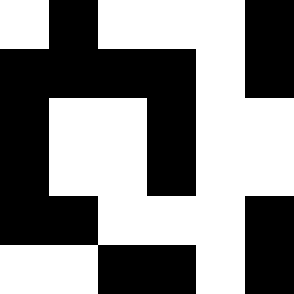[["white", "black", "white", "white", "white", "black"], ["black", "black", "black", "black", "white", "black"], ["black", "white", "white", "black", "white", "white"], ["black", "white", "white", "black", "white", "white"], ["black", "black", "white", "white", "white", "black"], ["white", "white", "black", "black", "white", "black"]]